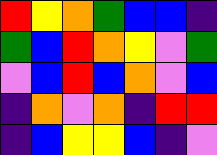[["red", "yellow", "orange", "green", "blue", "blue", "indigo"], ["green", "blue", "red", "orange", "yellow", "violet", "green"], ["violet", "blue", "red", "blue", "orange", "violet", "blue"], ["indigo", "orange", "violet", "orange", "indigo", "red", "red"], ["indigo", "blue", "yellow", "yellow", "blue", "indigo", "violet"]]